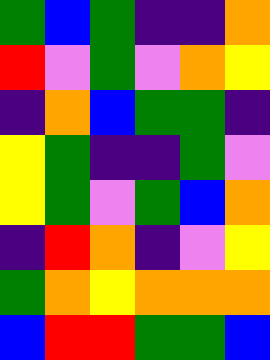[["green", "blue", "green", "indigo", "indigo", "orange"], ["red", "violet", "green", "violet", "orange", "yellow"], ["indigo", "orange", "blue", "green", "green", "indigo"], ["yellow", "green", "indigo", "indigo", "green", "violet"], ["yellow", "green", "violet", "green", "blue", "orange"], ["indigo", "red", "orange", "indigo", "violet", "yellow"], ["green", "orange", "yellow", "orange", "orange", "orange"], ["blue", "red", "red", "green", "green", "blue"]]